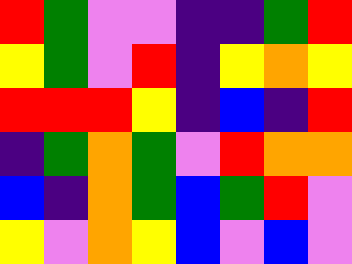[["red", "green", "violet", "violet", "indigo", "indigo", "green", "red"], ["yellow", "green", "violet", "red", "indigo", "yellow", "orange", "yellow"], ["red", "red", "red", "yellow", "indigo", "blue", "indigo", "red"], ["indigo", "green", "orange", "green", "violet", "red", "orange", "orange"], ["blue", "indigo", "orange", "green", "blue", "green", "red", "violet"], ["yellow", "violet", "orange", "yellow", "blue", "violet", "blue", "violet"]]